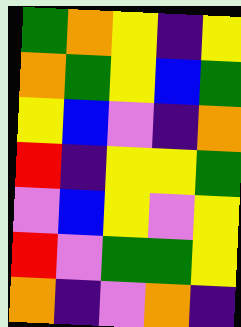[["green", "orange", "yellow", "indigo", "yellow"], ["orange", "green", "yellow", "blue", "green"], ["yellow", "blue", "violet", "indigo", "orange"], ["red", "indigo", "yellow", "yellow", "green"], ["violet", "blue", "yellow", "violet", "yellow"], ["red", "violet", "green", "green", "yellow"], ["orange", "indigo", "violet", "orange", "indigo"]]